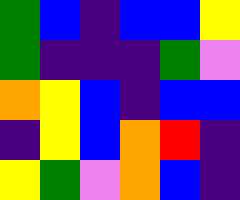[["green", "blue", "indigo", "blue", "blue", "yellow"], ["green", "indigo", "indigo", "indigo", "green", "violet"], ["orange", "yellow", "blue", "indigo", "blue", "blue"], ["indigo", "yellow", "blue", "orange", "red", "indigo"], ["yellow", "green", "violet", "orange", "blue", "indigo"]]